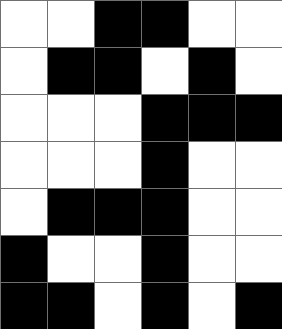[["white", "white", "black", "black", "white", "white"], ["white", "black", "black", "white", "black", "white"], ["white", "white", "white", "black", "black", "black"], ["white", "white", "white", "black", "white", "white"], ["white", "black", "black", "black", "white", "white"], ["black", "white", "white", "black", "white", "white"], ["black", "black", "white", "black", "white", "black"]]